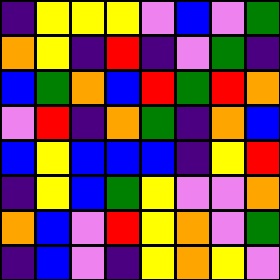[["indigo", "yellow", "yellow", "yellow", "violet", "blue", "violet", "green"], ["orange", "yellow", "indigo", "red", "indigo", "violet", "green", "indigo"], ["blue", "green", "orange", "blue", "red", "green", "red", "orange"], ["violet", "red", "indigo", "orange", "green", "indigo", "orange", "blue"], ["blue", "yellow", "blue", "blue", "blue", "indigo", "yellow", "red"], ["indigo", "yellow", "blue", "green", "yellow", "violet", "violet", "orange"], ["orange", "blue", "violet", "red", "yellow", "orange", "violet", "green"], ["indigo", "blue", "violet", "indigo", "yellow", "orange", "yellow", "violet"]]